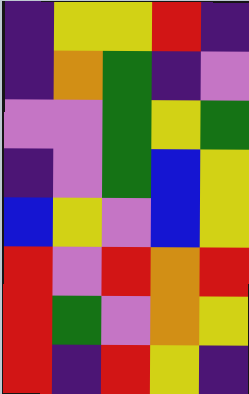[["indigo", "yellow", "yellow", "red", "indigo"], ["indigo", "orange", "green", "indigo", "violet"], ["violet", "violet", "green", "yellow", "green"], ["indigo", "violet", "green", "blue", "yellow"], ["blue", "yellow", "violet", "blue", "yellow"], ["red", "violet", "red", "orange", "red"], ["red", "green", "violet", "orange", "yellow"], ["red", "indigo", "red", "yellow", "indigo"]]